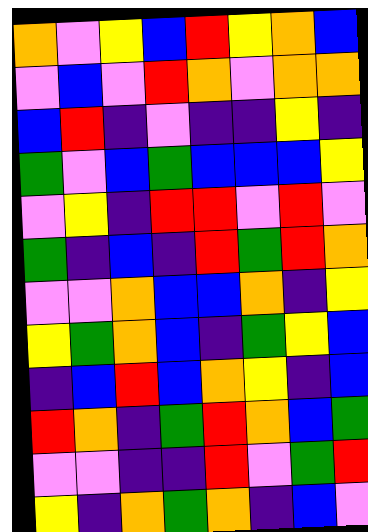[["orange", "violet", "yellow", "blue", "red", "yellow", "orange", "blue"], ["violet", "blue", "violet", "red", "orange", "violet", "orange", "orange"], ["blue", "red", "indigo", "violet", "indigo", "indigo", "yellow", "indigo"], ["green", "violet", "blue", "green", "blue", "blue", "blue", "yellow"], ["violet", "yellow", "indigo", "red", "red", "violet", "red", "violet"], ["green", "indigo", "blue", "indigo", "red", "green", "red", "orange"], ["violet", "violet", "orange", "blue", "blue", "orange", "indigo", "yellow"], ["yellow", "green", "orange", "blue", "indigo", "green", "yellow", "blue"], ["indigo", "blue", "red", "blue", "orange", "yellow", "indigo", "blue"], ["red", "orange", "indigo", "green", "red", "orange", "blue", "green"], ["violet", "violet", "indigo", "indigo", "red", "violet", "green", "red"], ["yellow", "indigo", "orange", "green", "orange", "indigo", "blue", "violet"]]